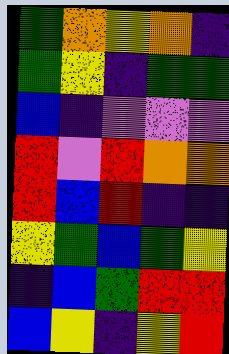[["green", "orange", "yellow", "orange", "indigo"], ["green", "yellow", "indigo", "green", "green"], ["blue", "indigo", "violet", "violet", "violet"], ["red", "violet", "red", "orange", "orange"], ["red", "blue", "red", "indigo", "indigo"], ["yellow", "green", "blue", "green", "yellow"], ["indigo", "blue", "green", "red", "red"], ["blue", "yellow", "indigo", "yellow", "red"]]